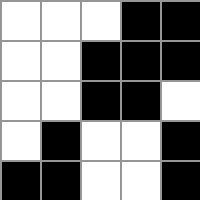[["white", "white", "white", "black", "black"], ["white", "white", "black", "black", "black"], ["white", "white", "black", "black", "white"], ["white", "black", "white", "white", "black"], ["black", "black", "white", "white", "black"]]